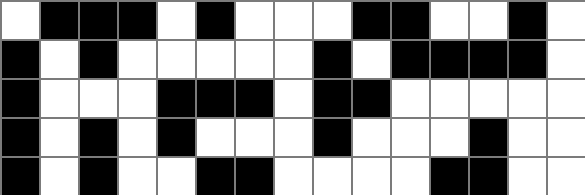[["white", "black", "black", "black", "white", "black", "white", "white", "white", "black", "black", "white", "white", "black", "white"], ["black", "white", "black", "white", "white", "white", "white", "white", "black", "white", "black", "black", "black", "black", "white"], ["black", "white", "white", "white", "black", "black", "black", "white", "black", "black", "white", "white", "white", "white", "white"], ["black", "white", "black", "white", "black", "white", "white", "white", "black", "white", "white", "white", "black", "white", "white"], ["black", "white", "black", "white", "white", "black", "black", "white", "white", "white", "white", "black", "black", "white", "white"]]